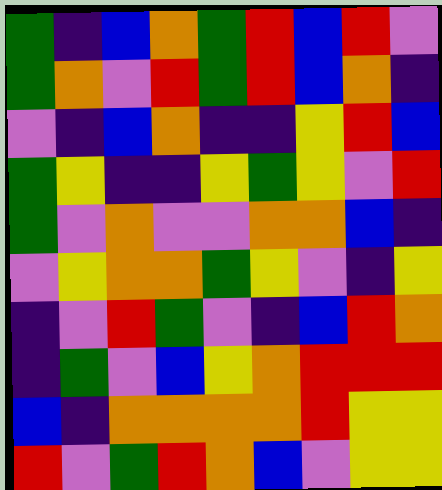[["green", "indigo", "blue", "orange", "green", "red", "blue", "red", "violet"], ["green", "orange", "violet", "red", "green", "red", "blue", "orange", "indigo"], ["violet", "indigo", "blue", "orange", "indigo", "indigo", "yellow", "red", "blue"], ["green", "yellow", "indigo", "indigo", "yellow", "green", "yellow", "violet", "red"], ["green", "violet", "orange", "violet", "violet", "orange", "orange", "blue", "indigo"], ["violet", "yellow", "orange", "orange", "green", "yellow", "violet", "indigo", "yellow"], ["indigo", "violet", "red", "green", "violet", "indigo", "blue", "red", "orange"], ["indigo", "green", "violet", "blue", "yellow", "orange", "red", "red", "red"], ["blue", "indigo", "orange", "orange", "orange", "orange", "red", "yellow", "yellow"], ["red", "violet", "green", "red", "orange", "blue", "violet", "yellow", "yellow"]]